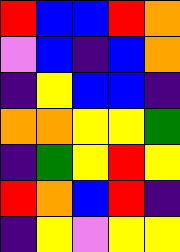[["red", "blue", "blue", "red", "orange"], ["violet", "blue", "indigo", "blue", "orange"], ["indigo", "yellow", "blue", "blue", "indigo"], ["orange", "orange", "yellow", "yellow", "green"], ["indigo", "green", "yellow", "red", "yellow"], ["red", "orange", "blue", "red", "indigo"], ["indigo", "yellow", "violet", "yellow", "yellow"]]